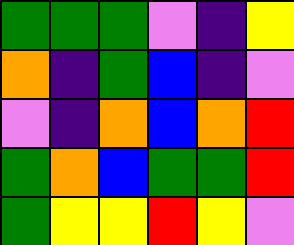[["green", "green", "green", "violet", "indigo", "yellow"], ["orange", "indigo", "green", "blue", "indigo", "violet"], ["violet", "indigo", "orange", "blue", "orange", "red"], ["green", "orange", "blue", "green", "green", "red"], ["green", "yellow", "yellow", "red", "yellow", "violet"]]